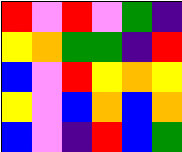[["red", "violet", "red", "violet", "green", "indigo"], ["yellow", "orange", "green", "green", "indigo", "red"], ["blue", "violet", "red", "yellow", "orange", "yellow"], ["yellow", "violet", "blue", "orange", "blue", "orange"], ["blue", "violet", "indigo", "red", "blue", "green"]]